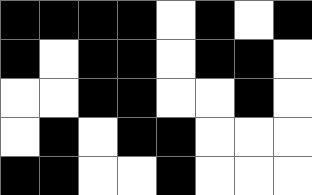[["black", "black", "black", "black", "white", "black", "white", "black"], ["black", "white", "black", "black", "white", "black", "black", "white"], ["white", "white", "black", "black", "white", "white", "black", "white"], ["white", "black", "white", "black", "black", "white", "white", "white"], ["black", "black", "white", "white", "black", "white", "white", "white"]]